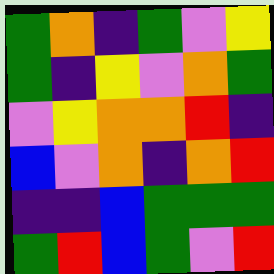[["green", "orange", "indigo", "green", "violet", "yellow"], ["green", "indigo", "yellow", "violet", "orange", "green"], ["violet", "yellow", "orange", "orange", "red", "indigo"], ["blue", "violet", "orange", "indigo", "orange", "red"], ["indigo", "indigo", "blue", "green", "green", "green"], ["green", "red", "blue", "green", "violet", "red"]]